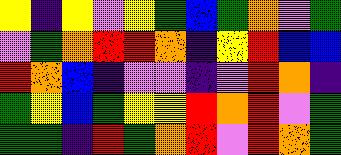[["yellow", "indigo", "yellow", "violet", "yellow", "green", "blue", "green", "orange", "violet", "green"], ["violet", "green", "orange", "red", "red", "orange", "indigo", "yellow", "red", "blue", "blue"], ["red", "orange", "blue", "indigo", "violet", "violet", "indigo", "violet", "red", "orange", "indigo"], ["green", "yellow", "blue", "green", "yellow", "yellow", "red", "orange", "red", "violet", "green"], ["green", "green", "indigo", "red", "green", "orange", "red", "violet", "red", "orange", "green"]]